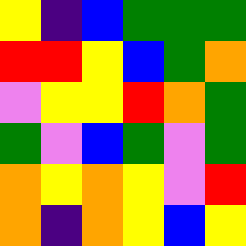[["yellow", "indigo", "blue", "green", "green", "green"], ["red", "red", "yellow", "blue", "green", "orange"], ["violet", "yellow", "yellow", "red", "orange", "green"], ["green", "violet", "blue", "green", "violet", "green"], ["orange", "yellow", "orange", "yellow", "violet", "red"], ["orange", "indigo", "orange", "yellow", "blue", "yellow"]]